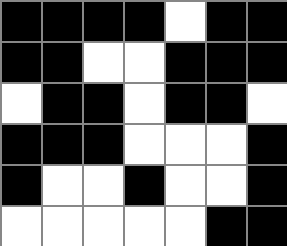[["black", "black", "black", "black", "white", "black", "black"], ["black", "black", "white", "white", "black", "black", "black"], ["white", "black", "black", "white", "black", "black", "white"], ["black", "black", "black", "white", "white", "white", "black"], ["black", "white", "white", "black", "white", "white", "black"], ["white", "white", "white", "white", "white", "black", "black"]]